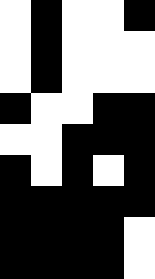[["white", "black", "white", "white", "black"], ["white", "black", "white", "white", "white"], ["white", "black", "white", "white", "white"], ["black", "white", "white", "black", "black"], ["white", "white", "black", "black", "black"], ["black", "white", "black", "white", "black"], ["black", "black", "black", "black", "black"], ["black", "black", "black", "black", "white"], ["black", "black", "black", "black", "white"]]